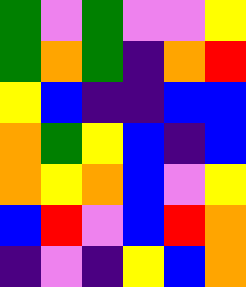[["green", "violet", "green", "violet", "violet", "yellow"], ["green", "orange", "green", "indigo", "orange", "red"], ["yellow", "blue", "indigo", "indigo", "blue", "blue"], ["orange", "green", "yellow", "blue", "indigo", "blue"], ["orange", "yellow", "orange", "blue", "violet", "yellow"], ["blue", "red", "violet", "blue", "red", "orange"], ["indigo", "violet", "indigo", "yellow", "blue", "orange"]]